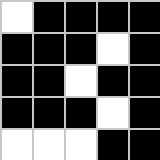[["white", "black", "black", "black", "black"], ["black", "black", "black", "white", "black"], ["black", "black", "white", "black", "black"], ["black", "black", "black", "white", "black"], ["white", "white", "white", "black", "black"]]